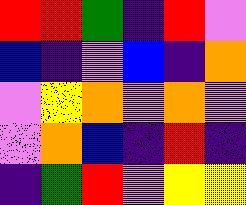[["red", "red", "green", "indigo", "red", "violet"], ["blue", "indigo", "violet", "blue", "indigo", "orange"], ["violet", "yellow", "orange", "violet", "orange", "violet"], ["violet", "orange", "blue", "indigo", "red", "indigo"], ["indigo", "green", "red", "violet", "yellow", "yellow"]]